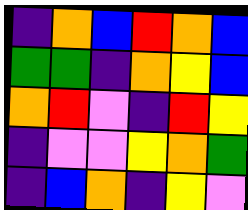[["indigo", "orange", "blue", "red", "orange", "blue"], ["green", "green", "indigo", "orange", "yellow", "blue"], ["orange", "red", "violet", "indigo", "red", "yellow"], ["indigo", "violet", "violet", "yellow", "orange", "green"], ["indigo", "blue", "orange", "indigo", "yellow", "violet"]]